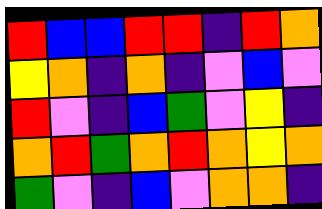[["red", "blue", "blue", "red", "red", "indigo", "red", "orange"], ["yellow", "orange", "indigo", "orange", "indigo", "violet", "blue", "violet"], ["red", "violet", "indigo", "blue", "green", "violet", "yellow", "indigo"], ["orange", "red", "green", "orange", "red", "orange", "yellow", "orange"], ["green", "violet", "indigo", "blue", "violet", "orange", "orange", "indigo"]]